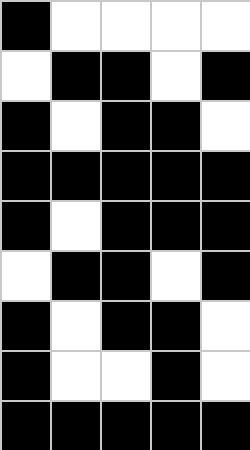[["black", "white", "white", "white", "white"], ["white", "black", "black", "white", "black"], ["black", "white", "black", "black", "white"], ["black", "black", "black", "black", "black"], ["black", "white", "black", "black", "black"], ["white", "black", "black", "white", "black"], ["black", "white", "black", "black", "white"], ["black", "white", "white", "black", "white"], ["black", "black", "black", "black", "black"]]